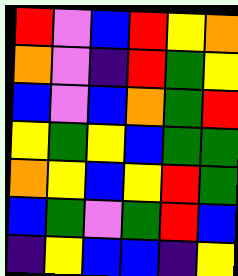[["red", "violet", "blue", "red", "yellow", "orange"], ["orange", "violet", "indigo", "red", "green", "yellow"], ["blue", "violet", "blue", "orange", "green", "red"], ["yellow", "green", "yellow", "blue", "green", "green"], ["orange", "yellow", "blue", "yellow", "red", "green"], ["blue", "green", "violet", "green", "red", "blue"], ["indigo", "yellow", "blue", "blue", "indigo", "yellow"]]